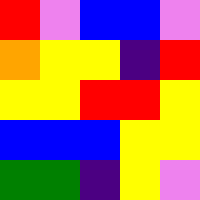[["red", "violet", "blue", "blue", "violet"], ["orange", "yellow", "yellow", "indigo", "red"], ["yellow", "yellow", "red", "red", "yellow"], ["blue", "blue", "blue", "yellow", "yellow"], ["green", "green", "indigo", "yellow", "violet"]]